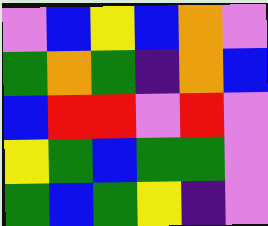[["violet", "blue", "yellow", "blue", "orange", "violet"], ["green", "orange", "green", "indigo", "orange", "blue"], ["blue", "red", "red", "violet", "red", "violet"], ["yellow", "green", "blue", "green", "green", "violet"], ["green", "blue", "green", "yellow", "indigo", "violet"]]